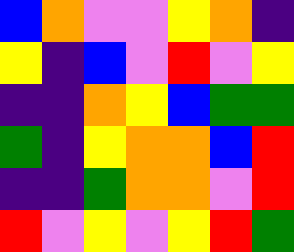[["blue", "orange", "violet", "violet", "yellow", "orange", "indigo"], ["yellow", "indigo", "blue", "violet", "red", "violet", "yellow"], ["indigo", "indigo", "orange", "yellow", "blue", "green", "green"], ["green", "indigo", "yellow", "orange", "orange", "blue", "red"], ["indigo", "indigo", "green", "orange", "orange", "violet", "red"], ["red", "violet", "yellow", "violet", "yellow", "red", "green"]]